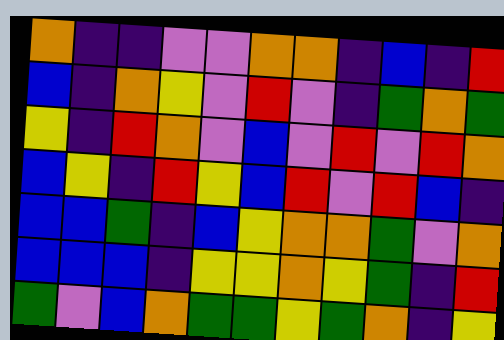[["orange", "indigo", "indigo", "violet", "violet", "orange", "orange", "indigo", "blue", "indigo", "red"], ["blue", "indigo", "orange", "yellow", "violet", "red", "violet", "indigo", "green", "orange", "green"], ["yellow", "indigo", "red", "orange", "violet", "blue", "violet", "red", "violet", "red", "orange"], ["blue", "yellow", "indigo", "red", "yellow", "blue", "red", "violet", "red", "blue", "indigo"], ["blue", "blue", "green", "indigo", "blue", "yellow", "orange", "orange", "green", "violet", "orange"], ["blue", "blue", "blue", "indigo", "yellow", "yellow", "orange", "yellow", "green", "indigo", "red"], ["green", "violet", "blue", "orange", "green", "green", "yellow", "green", "orange", "indigo", "yellow"]]